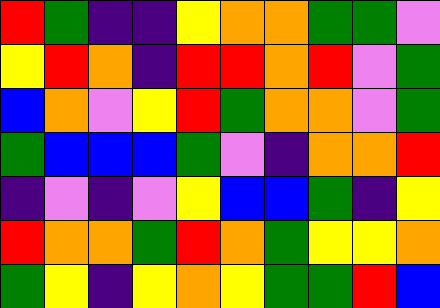[["red", "green", "indigo", "indigo", "yellow", "orange", "orange", "green", "green", "violet"], ["yellow", "red", "orange", "indigo", "red", "red", "orange", "red", "violet", "green"], ["blue", "orange", "violet", "yellow", "red", "green", "orange", "orange", "violet", "green"], ["green", "blue", "blue", "blue", "green", "violet", "indigo", "orange", "orange", "red"], ["indigo", "violet", "indigo", "violet", "yellow", "blue", "blue", "green", "indigo", "yellow"], ["red", "orange", "orange", "green", "red", "orange", "green", "yellow", "yellow", "orange"], ["green", "yellow", "indigo", "yellow", "orange", "yellow", "green", "green", "red", "blue"]]